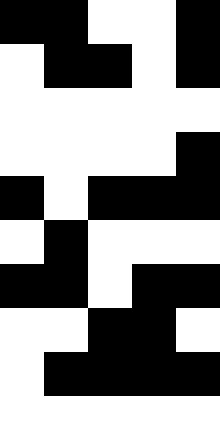[["black", "black", "white", "white", "black"], ["white", "black", "black", "white", "black"], ["white", "white", "white", "white", "white"], ["white", "white", "white", "white", "black"], ["black", "white", "black", "black", "black"], ["white", "black", "white", "white", "white"], ["black", "black", "white", "black", "black"], ["white", "white", "black", "black", "white"], ["white", "black", "black", "black", "black"], ["white", "white", "white", "white", "white"]]